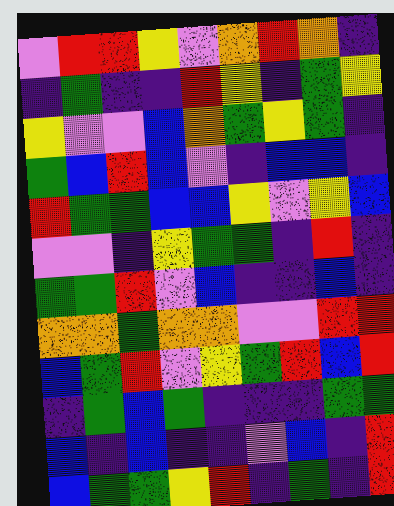[["violet", "red", "red", "yellow", "violet", "orange", "red", "orange", "indigo"], ["indigo", "green", "indigo", "indigo", "red", "yellow", "indigo", "green", "yellow"], ["yellow", "violet", "violet", "blue", "orange", "green", "yellow", "green", "indigo"], ["green", "blue", "red", "blue", "violet", "indigo", "blue", "blue", "indigo"], ["red", "green", "green", "blue", "blue", "yellow", "violet", "yellow", "blue"], ["violet", "violet", "indigo", "yellow", "green", "green", "indigo", "red", "indigo"], ["green", "green", "red", "violet", "blue", "indigo", "indigo", "blue", "indigo"], ["orange", "orange", "green", "orange", "orange", "violet", "violet", "red", "red"], ["blue", "green", "red", "violet", "yellow", "green", "red", "blue", "red"], ["indigo", "green", "blue", "green", "indigo", "indigo", "indigo", "green", "green"], ["blue", "indigo", "blue", "indigo", "indigo", "violet", "blue", "indigo", "red"], ["blue", "green", "green", "yellow", "red", "indigo", "green", "indigo", "red"]]